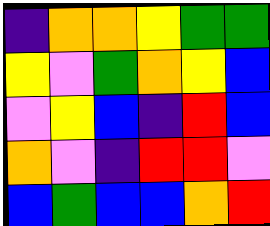[["indigo", "orange", "orange", "yellow", "green", "green"], ["yellow", "violet", "green", "orange", "yellow", "blue"], ["violet", "yellow", "blue", "indigo", "red", "blue"], ["orange", "violet", "indigo", "red", "red", "violet"], ["blue", "green", "blue", "blue", "orange", "red"]]